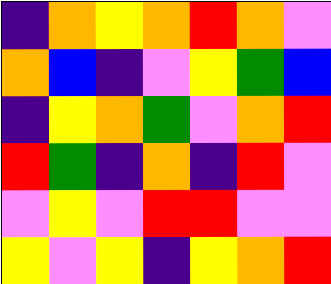[["indigo", "orange", "yellow", "orange", "red", "orange", "violet"], ["orange", "blue", "indigo", "violet", "yellow", "green", "blue"], ["indigo", "yellow", "orange", "green", "violet", "orange", "red"], ["red", "green", "indigo", "orange", "indigo", "red", "violet"], ["violet", "yellow", "violet", "red", "red", "violet", "violet"], ["yellow", "violet", "yellow", "indigo", "yellow", "orange", "red"]]